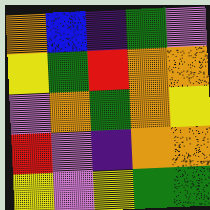[["orange", "blue", "indigo", "green", "violet"], ["yellow", "green", "red", "orange", "orange"], ["violet", "orange", "green", "orange", "yellow"], ["red", "violet", "indigo", "orange", "orange"], ["yellow", "violet", "yellow", "green", "green"]]